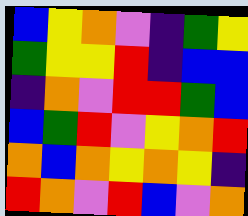[["blue", "yellow", "orange", "violet", "indigo", "green", "yellow"], ["green", "yellow", "yellow", "red", "indigo", "blue", "blue"], ["indigo", "orange", "violet", "red", "red", "green", "blue"], ["blue", "green", "red", "violet", "yellow", "orange", "red"], ["orange", "blue", "orange", "yellow", "orange", "yellow", "indigo"], ["red", "orange", "violet", "red", "blue", "violet", "orange"]]